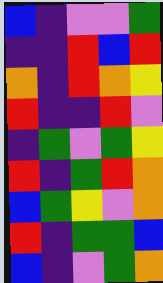[["blue", "indigo", "violet", "violet", "green"], ["indigo", "indigo", "red", "blue", "red"], ["orange", "indigo", "red", "orange", "yellow"], ["red", "indigo", "indigo", "red", "violet"], ["indigo", "green", "violet", "green", "yellow"], ["red", "indigo", "green", "red", "orange"], ["blue", "green", "yellow", "violet", "orange"], ["red", "indigo", "green", "green", "blue"], ["blue", "indigo", "violet", "green", "orange"]]